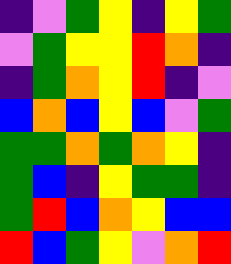[["indigo", "violet", "green", "yellow", "indigo", "yellow", "green"], ["violet", "green", "yellow", "yellow", "red", "orange", "indigo"], ["indigo", "green", "orange", "yellow", "red", "indigo", "violet"], ["blue", "orange", "blue", "yellow", "blue", "violet", "green"], ["green", "green", "orange", "green", "orange", "yellow", "indigo"], ["green", "blue", "indigo", "yellow", "green", "green", "indigo"], ["green", "red", "blue", "orange", "yellow", "blue", "blue"], ["red", "blue", "green", "yellow", "violet", "orange", "red"]]